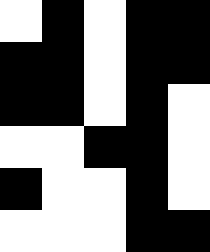[["white", "black", "white", "black", "black"], ["black", "black", "white", "black", "black"], ["black", "black", "white", "black", "white"], ["white", "white", "black", "black", "white"], ["black", "white", "white", "black", "white"], ["white", "white", "white", "black", "black"]]